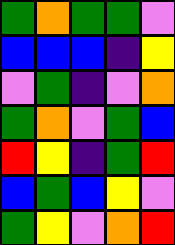[["green", "orange", "green", "green", "violet"], ["blue", "blue", "blue", "indigo", "yellow"], ["violet", "green", "indigo", "violet", "orange"], ["green", "orange", "violet", "green", "blue"], ["red", "yellow", "indigo", "green", "red"], ["blue", "green", "blue", "yellow", "violet"], ["green", "yellow", "violet", "orange", "red"]]